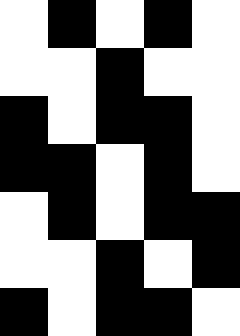[["white", "black", "white", "black", "white"], ["white", "white", "black", "white", "white"], ["black", "white", "black", "black", "white"], ["black", "black", "white", "black", "white"], ["white", "black", "white", "black", "black"], ["white", "white", "black", "white", "black"], ["black", "white", "black", "black", "white"]]